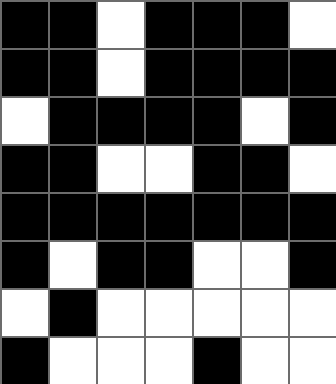[["black", "black", "white", "black", "black", "black", "white"], ["black", "black", "white", "black", "black", "black", "black"], ["white", "black", "black", "black", "black", "white", "black"], ["black", "black", "white", "white", "black", "black", "white"], ["black", "black", "black", "black", "black", "black", "black"], ["black", "white", "black", "black", "white", "white", "black"], ["white", "black", "white", "white", "white", "white", "white"], ["black", "white", "white", "white", "black", "white", "white"]]